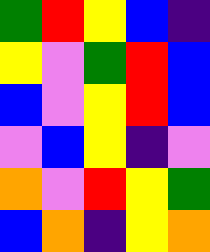[["green", "red", "yellow", "blue", "indigo"], ["yellow", "violet", "green", "red", "blue"], ["blue", "violet", "yellow", "red", "blue"], ["violet", "blue", "yellow", "indigo", "violet"], ["orange", "violet", "red", "yellow", "green"], ["blue", "orange", "indigo", "yellow", "orange"]]